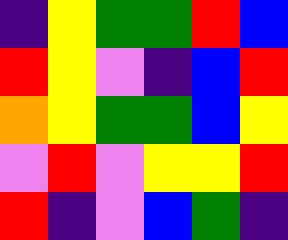[["indigo", "yellow", "green", "green", "red", "blue"], ["red", "yellow", "violet", "indigo", "blue", "red"], ["orange", "yellow", "green", "green", "blue", "yellow"], ["violet", "red", "violet", "yellow", "yellow", "red"], ["red", "indigo", "violet", "blue", "green", "indigo"]]